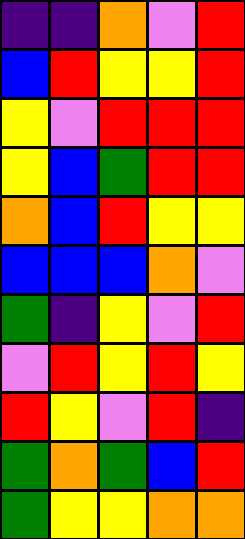[["indigo", "indigo", "orange", "violet", "red"], ["blue", "red", "yellow", "yellow", "red"], ["yellow", "violet", "red", "red", "red"], ["yellow", "blue", "green", "red", "red"], ["orange", "blue", "red", "yellow", "yellow"], ["blue", "blue", "blue", "orange", "violet"], ["green", "indigo", "yellow", "violet", "red"], ["violet", "red", "yellow", "red", "yellow"], ["red", "yellow", "violet", "red", "indigo"], ["green", "orange", "green", "blue", "red"], ["green", "yellow", "yellow", "orange", "orange"]]